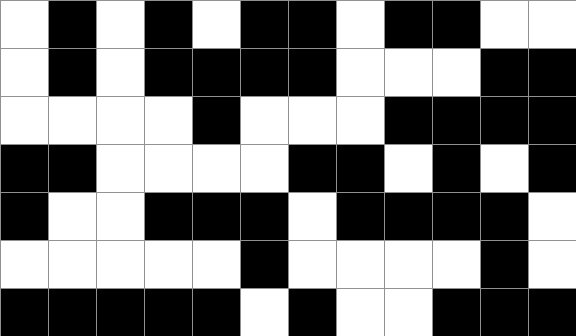[["white", "black", "white", "black", "white", "black", "black", "white", "black", "black", "white", "white"], ["white", "black", "white", "black", "black", "black", "black", "white", "white", "white", "black", "black"], ["white", "white", "white", "white", "black", "white", "white", "white", "black", "black", "black", "black"], ["black", "black", "white", "white", "white", "white", "black", "black", "white", "black", "white", "black"], ["black", "white", "white", "black", "black", "black", "white", "black", "black", "black", "black", "white"], ["white", "white", "white", "white", "white", "black", "white", "white", "white", "white", "black", "white"], ["black", "black", "black", "black", "black", "white", "black", "white", "white", "black", "black", "black"]]